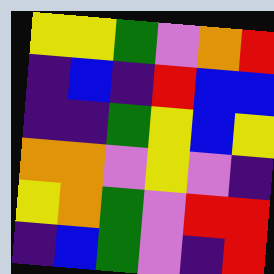[["yellow", "yellow", "green", "violet", "orange", "red"], ["indigo", "blue", "indigo", "red", "blue", "blue"], ["indigo", "indigo", "green", "yellow", "blue", "yellow"], ["orange", "orange", "violet", "yellow", "violet", "indigo"], ["yellow", "orange", "green", "violet", "red", "red"], ["indigo", "blue", "green", "violet", "indigo", "red"]]